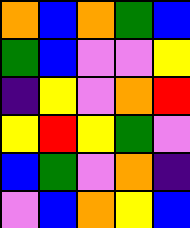[["orange", "blue", "orange", "green", "blue"], ["green", "blue", "violet", "violet", "yellow"], ["indigo", "yellow", "violet", "orange", "red"], ["yellow", "red", "yellow", "green", "violet"], ["blue", "green", "violet", "orange", "indigo"], ["violet", "blue", "orange", "yellow", "blue"]]